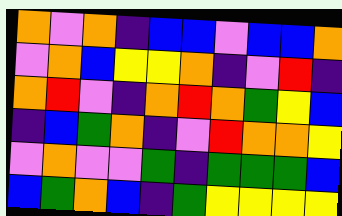[["orange", "violet", "orange", "indigo", "blue", "blue", "violet", "blue", "blue", "orange"], ["violet", "orange", "blue", "yellow", "yellow", "orange", "indigo", "violet", "red", "indigo"], ["orange", "red", "violet", "indigo", "orange", "red", "orange", "green", "yellow", "blue"], ["indigo", "blue", "green", "orange", "indigo", "violet", "red", "orange", "orange", "yellow"], ["violet", "orange", "violet", "violet", "green", "indigo", "green", "green", "green", "blue"], ["blue", "green", "orange", "blue", "indigo", "green", "yellow", "yellow", "yellow", "yellow"]]